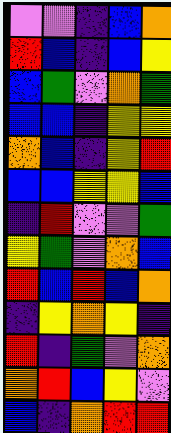[["violet", "violet", "indigo", "blue", "orange"], ["red", "blue", "indigo", "blue", "yellow"], ["blue", "green", "violet", "orange", "green"], ["blue", "blue", "indigo", "yellow", "yellow"], ["orange", "blue", "indigo", "yellow", "red"], ["blue", "blue", "yellow", "yellow", "blue"], ["indigo", "red", "violet", "violet", "green"], ["yellow", "green", "violet", "orange", "blue"], ["red", "blue", "red", "blue", "orange"], ["indigo", "yellow", "orange", "yellow", "indigo"], ["red", "indigo", "green", "violet", "orange"], ["orange", "red", "blue", "yellow", "violet"], ["blue", "indigo", "orange", "red", "red"]]